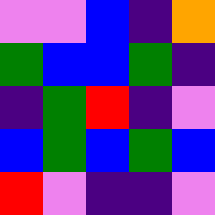[["violet", "violet", "blue", "indigo", "orange"], ["green", "blue", "blue", "green", "indigo"], ["indigo", "green", "red", "indigo", "violet"], ["blue", "green", "blue", "green", "blue"], ["red", "violet", "indigo", "indigo", "violet"]]